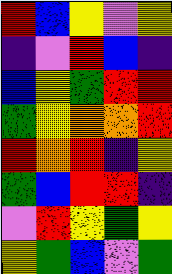[["red", "blue", "yellow", "violet", "yellow"], ["indigo", "violet", "red", "blue", "indigo"], ["blue", "yellow", "green", "red", "red"], ["green", "yellow", "orange", "orange", "red"], ["red", "orange", "red", "indigo", "yellow"], ["green", "blue", "red", "red", "indigo"], ["violet", "red", "yellow", "green", "yellow"], ["yellow", "green", "blue", "violet", "green"]]